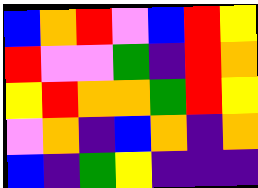[["blue", "orange", "red", "violet", "blue", "red", "yellow"], ["red", "violet", "violet", "green", "indigo", "red", "orange"], ["yellow", "red", "orange", "orange", "green", "red", "yellow"], ["violet", "orange", "indigo", "blue", "orange", "indigo", "orange"], ["blue", "indigo", "green", "yellow", "indigo", "indigo", "indigo"]]